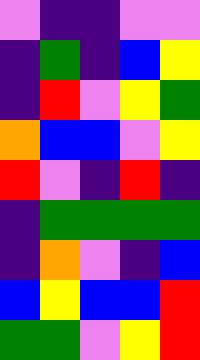[["violet", "indigo", "indigo", "violet", "violet"], ["indigo", "green", "indigo", "blue", "yellow"], ["indigo", "red", "violet", "yellow", "green"], ["orange", "blue", "blue", "violet", "yellow"], ["red", "violet", "indigo", "red", "indigo"], ["indigo", "green", "green", "green", "green"], ["indigo", "orange", "violet", "indigo", "blue"], ["blue", "yellow", "blue", "blue", "red"], ["green", "green", "violet", "yellow", "red"]]